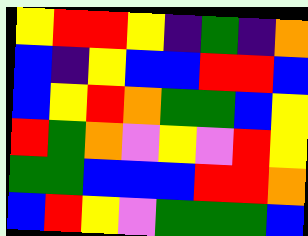[["yellow", "red", "red", "yellow", "indigo", "green", "indigo", "orange"], ["blue", "indigo", "yellow", "blue", "blue", "red", "red", "blue"], ["blue", "yellow", "red", "orange", "green", "green", "blue", "yellow"], ["red", "green", "orange", "violet", "yellow", "violet", "red", "yellow"], ["green", "green", "blue", "blue", "blue", "red", "red", "orange"], ["blue", "red", "yellow", "violet", "green", "green", "green", "blue"]]